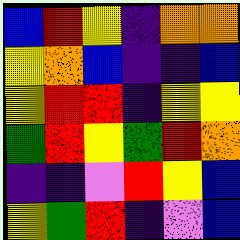[["blue", "red", "yellow", "indigo", "orange", "orange"], ["yellow", "orange", "blue", "indigo", "indigo", "blue"], ["yellow", "red", "red", "indigo", "yellow", "yellow"], ["green", "red", "yellow", "green", "red", "orange"], ["indigo", "indigo", "violet", "red", "yellow", "blue"], ["yellow", "green", "red", "indigo", "violet", "blue"]]